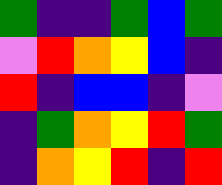[["green", "indigo", "indigo", "green", "blue", "green"], ["violet", "red", "orange", "yellow", "blue", "indigo"], ["red", "indigo", "blue", "blue", "indigo", "violet"], ["indigo", "green", "orange", "yellow", "red", "green"], ["indigo", "orange", "yellow", "red", "indigo", "red"]]